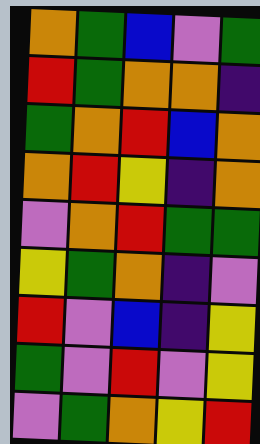[["orange", "green", "blue", "violet", "green"], ["red", "green", "orange", "orange", "indigo"], ["green", "orange", "red", "blue", "orange"], ["orange", "red", "yellow", "indigo", "orange"], ["violet", "orange", "red", "green", "green"], ["yellow", "green", "orange", "indigo", "violet"], ["red", "violet", "blue", "indigo", "yellow"], ["green", "violet", "red", "violet", "yellow"], ["violet", "green", "orange", "yellow", "red"]]